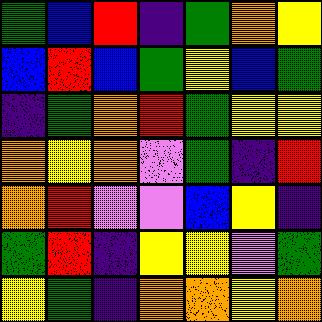[["green", "blue", "red", "indigo", "green", "orange", "yellow"], ["blue", "red", "blue", "green", "yellow", "blue", "green"], ["indigo", "green", "orange", "red", "green", "yellow", "yellow"], ["orange", "yellow", "orange", "violet", "green", "indigo", "red"], ["orange", "red", "violet", "violet", "blue", "yellow", "indigo"], ["green", "red", "indigo", "yellow", "yellow", "violet", "green"], ["yellow", "green", "indigo", "orange", "orange", "yellow", "orange"]]